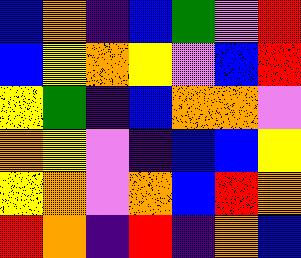[["blue", "orange", "indigo", "blue", "green", "violet", "red"], ["blue", "yellow", "orange", "yellow", "violet", "blue", "red"], ["yellow", "green", "indigo", "blue", "orange", "orange", "violet"], ["orange", "yellow", "violet", "indigo", "blue", "blue", "yellow"], ["yellow", "orange", "violet", "orange", "blue", "red", "orange"], ["red", "orange", "indigo", "red", "indigo", "orange", "blue"]]